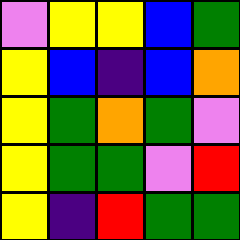[["violet", "yellow", "yellow", "blue", "green"], ["yellow", "blue", "indigo", "blue", "orange"], ["yellow", "green", "orange", "green", "violet"], ["yellow", "green", "green", "violet", "red"], ["yellow", "indigo", "red", "green", "green"]]